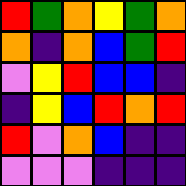[["red", "green", "orange", "yellow", "green", "orange"], ["orange", "indigo", "orange", "blue", "green", "red"], ["violet", "yellow", "red", "blue", "blue", "indigo"], ["indigo", "yellow", "blue", "red", "orange", "red"], ["red", "violet", "orange", "blue", "indigo", "indigo"], ["violet", "violet", "violet", "indigo", "indigo", "indigo"]]